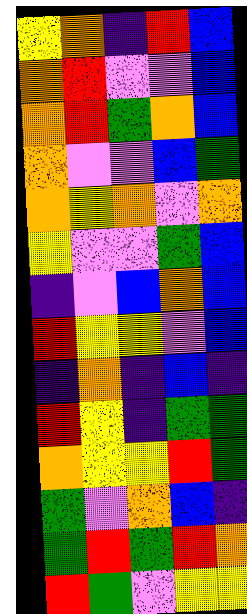[["yellow", "orange", "indigo", "red", "blue"], ["orange", "red", "violet", "violet", "blue"], ["orange", "red", "green", "orange", "blue"], ["orange", "violet", "violet", "blue", "green"], ["orange", "yellow", "orange", "violet", "orange"], ["yellow", "violet", "violet", "green", "blue"], ["indigo", "violet", "blue", "orange", "blue"], ["red", "yellow", "yellow", "violet", "blue"], ["indigo", "orange", "indigo", "blue", "indigo"], ["red", "yellow", "indigo", "green", "green"], ["orange", "yellow", "yellow", "red", "green"], ["green", "violet", "orange", "blue", "indigo"], ["green", "red", "green", "red", "orange"], ["red", "green", "violet", "yellow", "yellow"]]